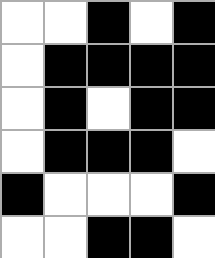[["white", "white", "black", "white", "black"], ["white", "black", "black", "black", "black"], ["white", "black", "white", "black", "black"], ["white", "black", "black", "black", "white"], ["black", "white", "white", "white", "black"], ["white", "white", "black", "black", "white"]]